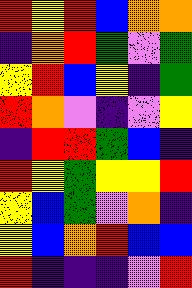[["red", "yellow", "red", "blue", "orange", "orange"], ["indigo", "orange", "red", "green", "violet", "green"], ["yellow", "red", "blue", "yellow", "indigo", "green"], ["red", "orange", "violet", "indigo", "violet", "yellow"], ["indigo", "red", "red", "green", "blue", "indigo"], ["red", "yellow", "green", "yellow", "yellow", "red"], ["yellow", "blue", "green", "violet", "orange", "indigo"], ["yellow", "blue", "orange", "red", "blue", "blue"], ["red", "indigo", "indigo", "indigo", "violet", "red"]]